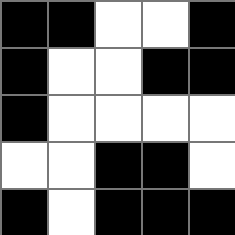[["black", "black", "white", "white", "black"], ["black", "white", "white", "black", "black"], ["black", "white", "white", "white", "white"], ["white", "white", "black", "black", "white"], ["black", "white", "black", "black", "black"]]